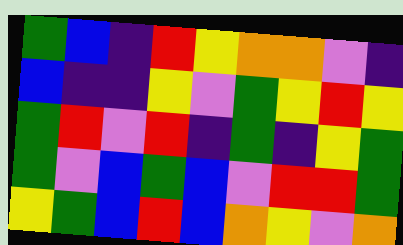[["green", "blue", "indigo", "red", "yellow", "orange", "orange", "violet", "indigo"], ["blue", "indigo", "indigo", "yellow", "violet", "green", "yellow", "red", "yellow"], ["green", "red", "violet", "red", "indigo", "green", "indigo", "yellow", "green"], ["green", "violet", "blue", "green", "blue", "violet", "red", "red", "green"], ["yellow", "green", "blue", "red", "blue", "orange", "yellow", "violet", "orange"]]